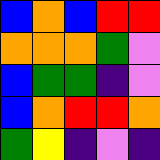[["blue", "orange", "blue", "red", "red"], ["orange", "orange", "orange", "green", "violet"], ["blue", "green", "green", "indigo", "violet"], ["blue", "orange", "red", "red", "orange"], ["green", "yellow", "indigo", "violet", "indigo"]]